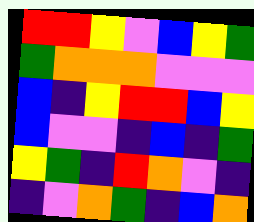[["red", "red", "yellow", "violet", "blue", "yellow", "green"], ["green", "orange", "orange", "orange", "violet", "violet", "violet"], ["blue", "indigo", "yellow", "red", "red", "blue", "yellow"], ["blue", "violet", "violet", "indigo", "blue", "indigo", "green"], ["yellow", "green", "indigo", "red", "orange", "violet", "indigo"], ["indigo", "violet", "orange", "green", "indigo", "blue", "orange"]]